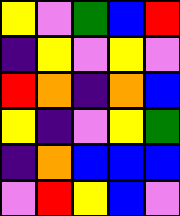[["yellow", "violet", "green", "blue", "red"], ["indigo", "yellow", "violet", "yellow", "violet"], ["red", "orange", "indigo", "orange", "blue"], ["yellow", "indigo", "violet", "yellow", "green"], ["indigo", "orange", "blue", "blue", "blue"], ["violet", "red", "yellow", "blue", "violet"]]